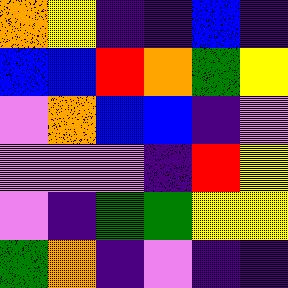[["orange", "yellow", "indigo", "indigo", "blue", "indigo"], ["blue", "blue", "red", "orange", "green", "yellow"], ["violet", "orange", "blue", "blue", "indigo", "violet"], ["violet", "violet", "violet", "indigo", "red", "yellow"], ["violet", "indigo", "green", "green", "yellow", "yellow"], ["green", "orange", "indigo", "violet", "indigo", "indigo"]]